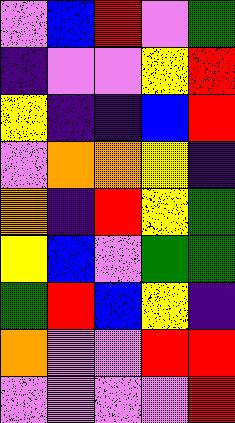[["violet", "blue", "red", "violet", "green"], ["indigo", "violet", "violet", "yellow", "red"], ["yellow", "indigo", "indigo", "blue", "red"], ["violet", "orange", "orange", "yellow", "indigo"], ["orange", "indigo", "red", "yellow", "green"], ["yellow", "blue", "violet", "green", "green"], ["green", "red", "blue", "yellow", "indigo"], ["orange", "violet", "violet", "red", "red"], ["violet", "violet", "violet", "violet", "red"]]